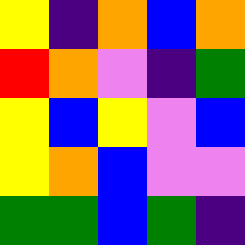[["yellow", "indigo", "orange", "blue", "orange"], ["red", "orange", "violet", "indigo", "green"], ["yellow", "blue", "yellow", "violet", "blue"], ["yellow", "orange", "blue", "violet", "violet"], ["green", "green", "blue", "green", "indigo"]]